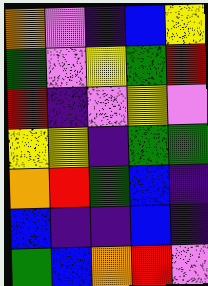[["orange", "violet", "indigo", "blue", "yellow"], ["green", "violet", "yellow", "green", "red"], ["red", "indigo", "violet", "yellow", "violet"], ["yellow", "yellow", "indigo", "green", "green"], ["orange", "red", "green", "blue", "indigo"], ["blue", "indigo", "indigo", "blue", "indigo"], ["green", "blue", "orange", "red", "violet"]]